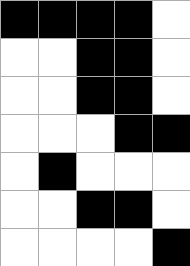[["black", "black", "black", "black", "white"], ["white", "white", "black", "black", "white"], ["white", "white", "black", "black", "white"], ["white", "white", "white", "black", "black"], ["white", "black", "white", "white", "white"], ["white", "white", "black", "black", "white"], ["white", "white", "white", "white", "black"]]